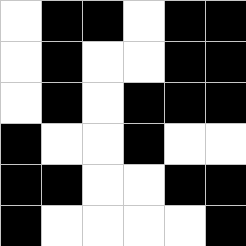[["white", "black", "black", "white", "black", "black"], ["white", "black", "white", "white", "black", "black"], ["white", "black", "white", "black", "black", "black"], ["black", "white", "white", "black", "white", "white"], ["black", "black", "white", "white", "black", "black"], ["black", "white", "white", "white", "white", "black"]]